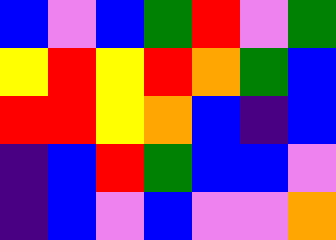[["blue", "violet", "blue", "green", "red", "violet", "green"], ["yellow", "red", "yellow", "red", "orange", "green", "blue"], ["red", "red", "yellow", "orange", "blue", "indigo", "blue"], ["indigo", "blue", "red", "green", "blue", "blue", "violet"], ["indigo", "blue", "violet", "blue", "violet", "violet", "orange"]]